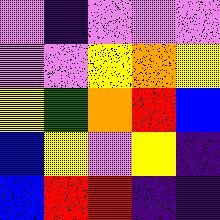[["violet", "indigo", "violet", "violet", "violet"], ["violet", "violet", "yellow", "orange", "yellow"], ["yellow", "green", "orange", "red", "blue"], ["blue", "yellow", "violet", "yellow", "indigo"], ["blue", "red", "red", "indigo", "indigo"]]